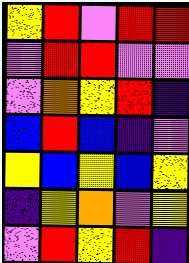[["yellow", "red", "violet", "red", "red"], ["violet", "red", "red", "violet", "violet"], ["violet", "orange", "yellow", "red", "indigo"], ["blue", "red", "blue", "indigo", "violet"], ["yellow", "blue", "yellow", "blue", "yellow"], ["indigo", "yellow", "orange", "violet", "yellow"], ["violet", "red", "yellow", "red", "indigo"]]